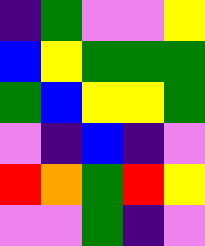[["indigo", "green", "violet", "violet", "yellow"], ["blue", "yellow", "green", "green", "green"], ["green", "blue", "yellow", "yellow", "green"], ["violet", "indigo", "blue", "indigo", "violet"], ["red", "orange", "green", "red", "yellow"], ["violet", "violet", "green", "indigo", "violet"]]